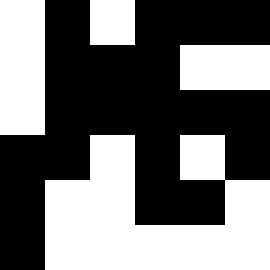[["white", "black", "white", "black", "black", "black"], ["white", "black", "black", "black", "white", "white"], ["white", "black", "black", "black", "black", "black"], ["black", "black", "white", "black", "white", "black"], ["black", "white", "white", "black", "black", "white"], ["black", "white", "white", "white", "white", "white"]]